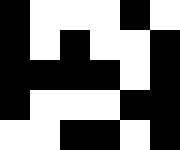[["black", "white", "white", "white", "black", "white"], ["black", "white", "black", "white", "white", "black"], ["black", "black", "black", "black", "white", "black"], ["black", "white", "white", "white", "black", "black"], ["white", "white", "black", "black", "white", "black"]]